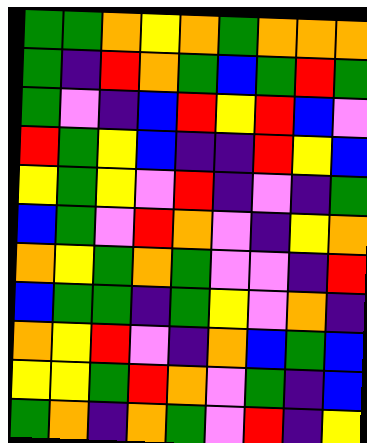[["green", "green", "orange", "yellow", "orange", "green", "orange", "orange", "orange"], ["green", "indigo", "red", "orange", "green", "blue", "green", "red", "green"], ["green", "violet", "indigo", "blue", "red", "yellow", "red", "blue", "violet"], ["red", "green", "yellow", "blue", "indigo", "indigo", "red", "yellow", "blue"], ["yellow", "green", "yellow", "violet", "red", "indigo", "violet", "indigo", "green"], ["blue", "green", "violet", "red", "orange", "violet", "indigo", "yellow", "orange"], ["orange", "yellow", "green", "orange", "green", "violet", "violet", "indigo", "red"], ["blue", "green", "green", "indigo", "green", "yellow", "violet", "orange", "indigo"], ["orange", "yellow", "red", "violet", "indigo", "orange", "blue", "green", "blue"], ["yellow", "yellow", "green", "red", "orange", "violet", "green", "indigo", "blue"], ["green", "orange", "indigo", "orange", "green", "violet", "red", "indigo", "yellow"]]